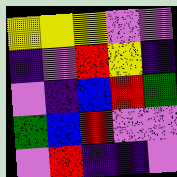[["yellow", "yellow", "yellow", "violet", "violet"], ["indigo", "violet", "red", "yellow", "indigo"], ["violet", "indigo", "blue", "red", "green"], ["green", "blue", "red", "violet", "violet"], ["violet", "red", "indigo", "indigo", "violet"]]